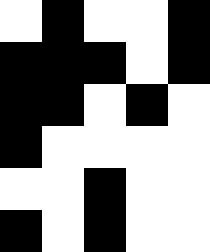[["white", "black", "white", "white", "black"], ["black", "black", "black", "white", "black"], ["black", "black", "white", "black", "white"], ["black", "white", "white", "white", "white"], ["white", "white", "black", "white", "white"], ["black", "white", "black", "white", "white"]]